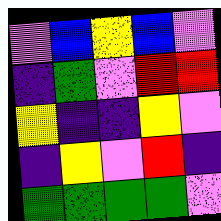[["violet", "blue", "yellow", "blue", "violet"], ["indigo", "green", "violet", "red", "red"], ["yellow", "indigo", "indigo", "yellow", "violet"], ["indigo", "yellow", "violet", "red", "indigo"], ["green", "green", "green", "green", "violet"]]